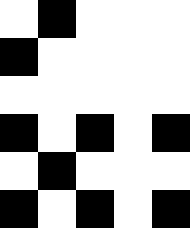[["white", "black", "white", "white", "white"], ["black", "white", "white", "white", "white"], ["white", "white", "white", "white", "white"], ["black", "white", "black", "white", "black"], ["white", "black", "white", "white", "white"], ["black", "white", "black", "white", "black"]]